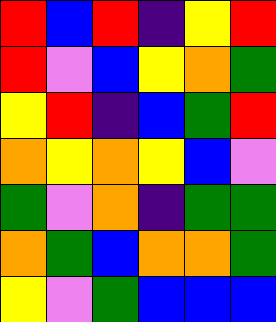[["red", "blue", "red", "indigo", "yellow", "red"], ["red", "violet", "blue", "yellow", "orange", "green"], ["yellow", "red", "indigo", "blue", "green", "red"], ["orange", "yellow", "orange", "yellow", "blue", "violet"], ["green", "violet", "orange", "indigo", "green", "green"], ["orange", "green", "blue", "orange", "orange", "green"], ["yellow", "violet", "green", "blue", "blue", "blue"]]